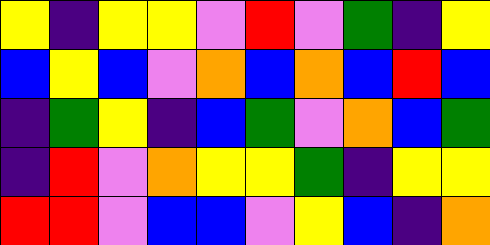[["yellow", "indigo", "yellow", "yellow", "violet", "red", "violet", "green", "indigo", "yellow"], ["blue", "yellow", "blue", "violet", "orange", "blue", "orange", "blue", "red", "blue"], ["indigo", "green", "yellow", "indigo", "blue", "green", "violet", "orange", "blue", "green"], ["indigo", "red", "violet", "orange", "yellow", "yellow", "green", "indigo", "yellow", "yellow"], ["red", "red", "violet", "blue", "blue", "violet", "yellow", "blue", "indigo", "orange"]]